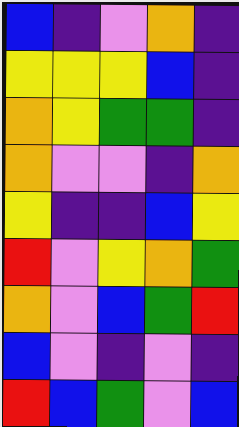[["blue", "indigo", "violet", "orange", "indigo"], ["yellow", "yellow", "yellow", "blue", "indigo"], ["orange", "yellow", "green", "green", "indigo"], ["orange", "violet", "violet", "indigo", "orange"], ["yellow", "indigo", "indigo", "blue", "yellow"], ["red", "violet", "yellow", "orange", "green"], ["orange", "violet", "blue", "green", "red"], ["blue", "violet", "indigo", "violet", "indigo"], ["red", "blue", "green", "violet", "blue"]]